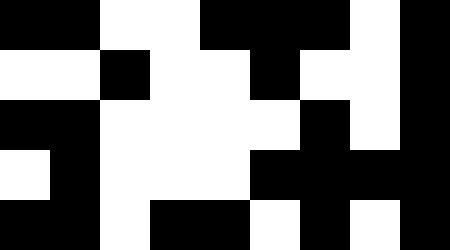[["black", "black", "white", "white", "black", "black", "black", "white", "black"], ["white", "white", "black", "white", "white", "black", "white", "white", "black"], ["black", "black", "white", "white", "white", "white", "black", "white", "black"], ["white", "black", "white", "white", "white", "black", "black", "black", "black"], ["black", "black", "white", "black", "black", "white", "black", "white", "black"]]